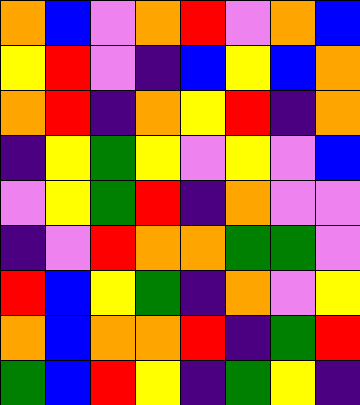[["orange", "blue", "violet", "orange", "red", "violet", "orange", "blue"], ["yellow", "red", "violet", "indigo", "blue", "yellow", "blue", "orange"], ["orange", "red", "indigo", "orange", "yellow", "red", "indigo", "orange"], ["indigo", "yellow", "green", "yellow", "violet", "yellow", "violet", "blue"], ["violet", "yellow", "green", "red", "indigo", "orange", "violet", "violet"], ["indigo", "violet", "red", "orange", "orange", "green", "green", "violet"], ["red", "blue", "yellow", "green", "indigo", "orange", "violet", "yellow"], ["orange", "blue", "orange", "orange", "red", "indigo", "green", "red"], ["green", "blue", "red", "yellow", "indigo", "green", "yellow", "indigo"]]